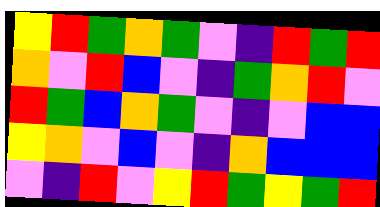[["yellow", "red", "green", "orange", "green", "violet", "indigo", "red", "green", "red"], ["orange", "violet", "red", "blue", "violet", "indigo", "green", "orange", "red", "violet"], ["red", "green", "blue", "orange", "green", "violet", "indigo", "violet", "blue", "blue"], ["yellow", "orange", "violet", "blue", "violet", "indigo", "orange", "blue", "blue", "blue"], ["violet", "indigo", "red", "violet", "yellow", "red", "green", "yellow", "green", "red"]]